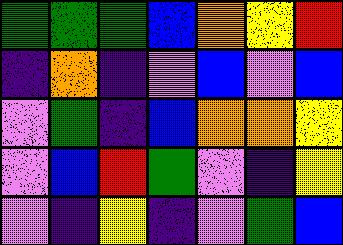[["green", "green", "green", "blue", "orange", "yellow", "red"], ["indigo", "orange", "indigo", "violet", "blue", "violet", "blue"], ["violet", "green", "indigo", "blue", "orange", "orange", "yellow"], ["violet", "blue", "red", "green", "violet", "indigo", "yellow"], ["violet", "indigo", "yellow", "indigo", "violet", "green", "blue"]]